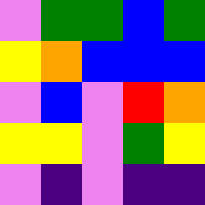[["violet", "green", "green", "blue", "green"], ["yellow", "orange", "blue", "blue", "blue"], ["violet", "blue", "violet", "red", "orange"], ["yellow", "yellow", "violet", "green", "yellow"], ["violet", "indigo", "violet", "indigo", "indigo"]]